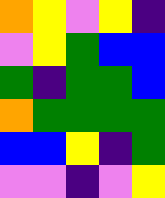[["orange", "yellow", "violet", "yellow", "indigo"], ["violet", "yellow", "green", "blue", "blue"], ["green", "indigo", "green", "green", "blue"], ["orange", "green", "green", "green", "green"], ["blue", "blue", "yellow", "indigo", "green"], ["violet", "violet", "indigo", "violet", "yellow"]]